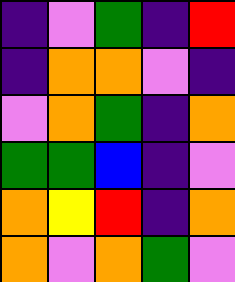[["indigo", "violet", "green", "indigo", "red"], ["indigo", "orange", "orange", "violet", "indigo"], ["violet", "orange", "green", "indigo", "orange"], ["green", "green", "blue", "indigo", "violet"], ["orange", "yellow", "red", "indigo", "orange"], ["orange", "violet", "orange", "green", "violet"]]